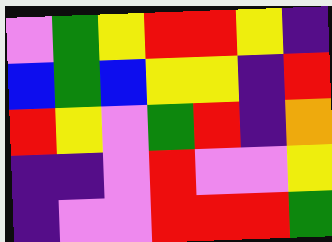[["violet", "green", "yellow", "red", "red", "yellow", "indigo"], ["blue", "green", "blue", "yellow", "yellow", "indigo", "red"], ["red", "yellow", "violet", "green", "red", "indigo", "orange"], ["indigo", "indigo", "violet", "red", "violet", "violet", "yellow"], ["indigo", "violet", "violet", "red", "red", "red", "green"]]